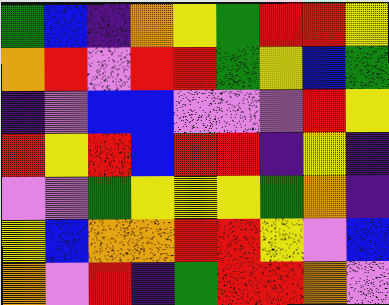[["green", "blue", "indigo", "orange", "yellow", "green", "red", "red", "yellow"], ["orange", "red", "violet", "red", "red", "green", "yellow", "blue", "green"], ["indigo", "violet", "blue", "blue", "violet", "violet", "violet", "red", "yellow"], ["red", "yellow", "red", "blue", "red", "red", "indigo", "yellow", "indigo"], ["violet", "violet", "green", "yellow", "yellow", "yellow", "green", "orange", "indigo"], ["yellow", "blue", "orange", "orange", "red", "red", "yellow", "violet", "blue"], ["orange", "violet", "red", "indigo", "green", "red", "red", "orange", "violet"]]